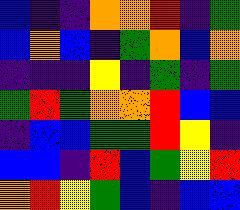[["blue", "indigo", "indigo", "orange", "orange", "red", "indigo", "green"], ["blue", "orange", "blue", "indigo", "green", "orange", "blue", "orange"], ["indigo", "indigo", "indigo", "yellow", "indigo", "green", "indigo", "green"], ["green", "red", "green", "orange", "orange", "red", "blue", "blue"], ["indigo", "blue", "blue", "green", "green", "red", "yellow", "indigo"], ["blue", "blue", "indigo", "red", "blue", "green", "yellow", "red"], ["orange", "red", "yellow", "green", "blue", "indigo", "blue", "blue"]]